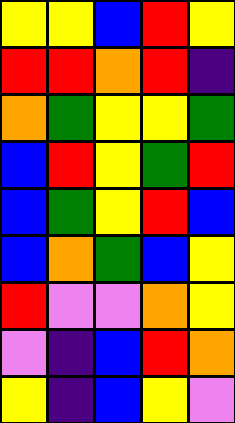[["yellow", "yellow", "blue", "red", "yellow"], ["red", "red", "orange", "red", "indigo"], ["orange", "green", "yellow", "yellow", "green"], ["blue", "red", "yellow", "green", "red"], ["blue", "green", "yellow", "red", "blue"], ["blue", "orange", "green", "blue", "yellow"], ["red", "violet", "violet", "orange", "yellow"], ["violet", "indigo", "blue", "red", "orange"], ["yellow", "indigo", "blue", "yellow", "violet"]]